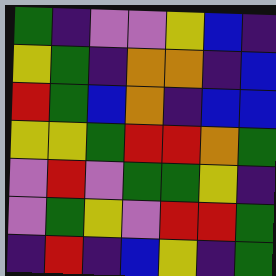[["green", "indigo", "violet", "violet", "yellow", "blue", "indigo"], ["yellow", "green", "indigo", "orange", "orange", "indigo", "blue"], ["red", "green", "blue", "orange", "indigo", "blue", "blue"], ["yellow", "yellow", "green", "red", "red", "orange", "green"], ["violet", "red", "violet", "green", "green", "yellow", "indigo"], ["violet", "green", "yellow", "violet", "red", "red", "green"], ["indigo", "red", "indigo", "blue", "yellow", "indigo", "green"]]